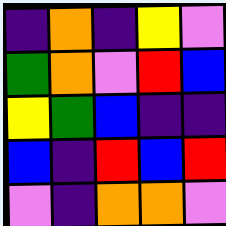[["indigo", "orange", "indigo", "yellow", "violet"], ["green", "orange", "violet", "red", "blue"], ["yellow", "green", "blue", "indigo", "indigo"], ["blue", "indigo", "red", "blue", "red"], ["violet", "indigo", "orange", "orange", "violet"]]